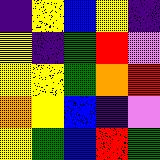[["indigo", "yellow", "blue", "yellow", "indigo"], ["yellow", "indigo", "green", "red", "violet"], ["yellow", "yellow", "green", "orange", "red"], ["orange", "yellow", "blue", "indigo", "violet"], ["yellow", "green", "blue", "red", "green"]]